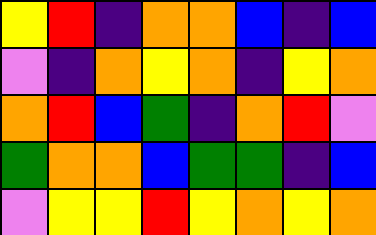[["yellow", "red", "indigo", "orange", "orange", "blue", "indigo", "blue"], ["violet", "indigo", "orange", "yellow", "orange", "indigo", "yellow", "orange"], ["orange", "red", "blue", "green", "indigo", "orange", "red", "violet"], ["green", "orange", "orange", "blue", "green", "green", "indigo", "blue"], ["violet", "yellow", "yellow", "red", "yellow", "orange", "yellow", "orange"]]